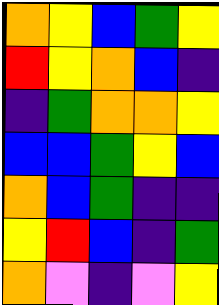[["orange", "yellow", "blue", "green", "yellow"], ["red", "yellow", "orange", "blue", "indigo"], ["indigo", "green", "orange", "orange", "yellow"], ["blue", "blue", "green", "yellow", "blue"], ["orange", "blue", "green", "indigo", "indigo"], ["yellow", "red", "blue", "indigo", "green"], ["orange", "violet", "indigo", "violet", "yellow"]]